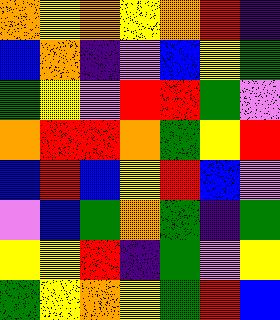[["orange", "yellow", "orange", "yellow", "orange", "red", "indigo"], ["blue", "orange", "indigo", "violet", "blue", "yellow", "green"], ["green", "yellow", "violet", "red", "red", "green", "violet"], ["orange", "red", "red", "orange", "green", "yellow", "red"], ["blue", "red", "blue", "yellow", "red", "blue", "violet"], ["violet", "blue", "green", "orange", "green", "indigo", "green"], ["yellow", "yellow", "red", "indigo", "green", "violet", "yellow"], ["green", "yellow", "orange", "yellow", "green", "red", "blue"]]